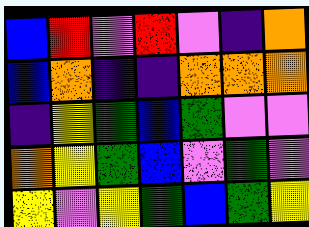[["blue", "red", "violet", "red", "violet", "indigo", "orange"], ["blue", "orange", "indigo", "indigo", "orange", "orange", "orange"], ["indigo", "yellow", "green", "blue", "green", "violet", "violet"], ["orange", "yellow", "green", "blue", "violet", "green", "violet"], ["yellow", "violet", "yellow", "green", "blue", "green", "yellow"]]